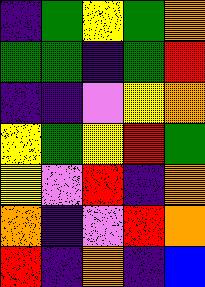[["indigo", "green", "yellow", "green", "orange"], ["green", "green", "indigo", "green", "red"], ["indigo", "indigo", "violet", "yellow", "orange"], ["yellow", "green", "yellow", "red", "green"], ["yellow", "violet", "red", "indigo", "orange"], ["orange", "indigo", "violet", "red", "orange"], ["red", "indigo", "orange", "indigo", "blue"]]